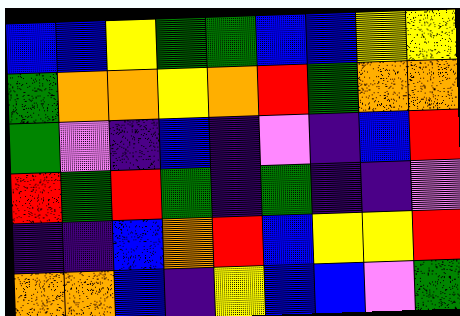[["blue", "blue", "yellow", "green", "green", "blue", "blue", "yellow", "yellow"], ["green", "orange", "orange", "yellow", "orange", "red", "green", "orange", "orange"], ["green", "violet", "indigo", "blue", "indigo", "violet", "indigo", "blue", "red"], ["red", "green", "red", "green", "indigo", "green", "indigo", "indigo", "violet"], ["indigo", "indigo", "blue", "orange", "red", "blue", "yellow", "yellow", "red"], ["orange", "orange", "blue", "indigo", "yellow", "blue", "blue", "violet", "green"]]